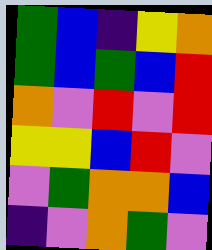[["green", "blue", "indigo", "yellow", "orange"], ["green", "blue", "green", "blue", "red"], ["orange", "violet", "red", "violet", "red"], ["yellow", "yellow", "blue", "red", "violet"], ["violet", "green", "orange", "orange", "blue"], ["indigo", "violet", "orange", "green", "violet"]]